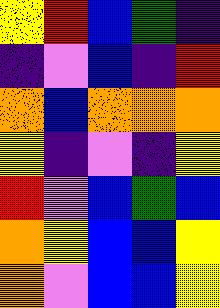[["yellow", "red", "blue", "green", "indigo"], ["indigo", "violet", "blue", "indigo", "red"], ["orange", "blue", "orange", "orange", "orange"], ["yellow", "indigo", "violet", "indigo", "yellow"], ["red", "violet", "blue", "green", "blue"], ["orange", "yellow", "blue", "blue", "yellow"], ["orange", "violet", "blue", "blue", "yellow"]]